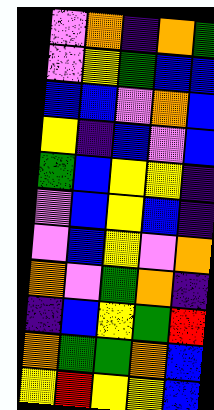[["violet", "orange", "indigo", "orange", "green"], ["violet", "yellow", "green", "blue", "blue"], ["blue", "blue", "violet", "orange", "blue"], ["yellow", "indigo", "blue", "violet", "blue"], ["green", "blue", "yellow", "yellow", "indigo"], ["violet", "blue", "yellow", "blue", "indigo"], ["violet", "blue", "yellow", "violet", "orange"], ["orange", "violet", "green", "orange", "indigo"], ["indigo", "blue", "yellow", "green", "red"], ["orange", "green", "green", "orange", "blue"], ["yellow", "red", "yellow", "yellow", "blue"]]